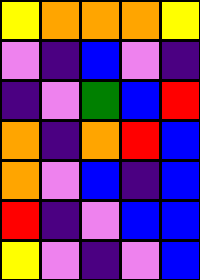[["yellow", "orange", "orange", "orange", "yellow"], ["violet", "indigo", "blue", "violet", "indigo"], ["indigo", "violet", "green", "blue", "red"], ["orange", "indigo", "orange", "red", "blue"], ["orange", "violet", "blue", "indigo", "blue"], ["red", "indigo", "violet", "blue", "blue"], ["yellow", "violet", "indigo", "violet", "blue"]]